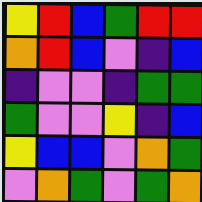[["yellow", "red", "blue", "green", "red", "red"], ["orange", "red", "blue", "violet", "indigo", "blue"], ["indigo", "violet", "violet", "indigo", "green", "green"], ["green", "violet", "violet", "yellow", "indigo", "blue"], ["yellow", "blue", "blue", "violet", "orange", "green"], ["violet", "orange", "green", "violet", "green", "orange"]]